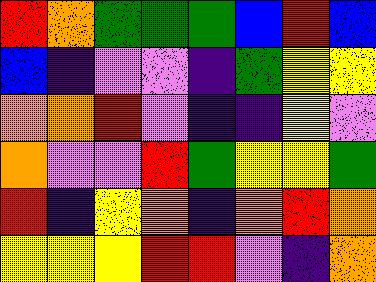[["red", "orange", "green", "green", "green", "blue", "red", "blue"], ["blue", "indigo", "violet", "violet", "indigo", "green", "yellow", "yellow"], ["orange", "orange", "red", "violet", "indigo", "indigo", "yellow", "violet"], ["orange", "violet", "violet", "red", "green", "yellow", "yellow", "green"], ["red", "indigo", "yellow", "orange", "indigo", "orange", "red", "orange"], ["yellow", "yellow", "yellow", "red", "red", "violet", "indigo", "orange"]]